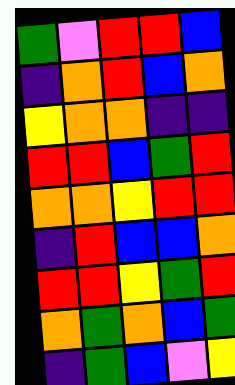[["green", "violet", "red", "red", "blue"], ["indigo", "orange", "red", "blue", "orange"], ["yellow", "orange", "orange", "indigo", "indigo"], ["red", "red", "blue", "green", "red"], ["orange", "orange", "yellow", "red", "red"], ["indigo", "red", "blue", "blue", "orange"], ["red", "red", "yellow", "green", "red"], ["orange", "green", "orange", "blue", "green"], ["indigo", "green", "blue", "violet", "yellow"]]